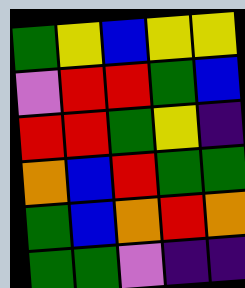[["green", "yellow", "blue", "yellow", "yellow"], ["violet", "red", "red", "green", "blue"], ["red", "red", "green", "yellow", "indigo"], ["orange", "blue", "red", "green", "green"], ["green", "blue", "orange", "red", "orange"], ["green", "green", "violet", "indigo", "indigo"]]